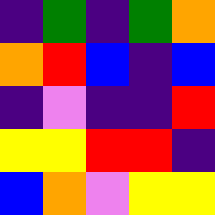[["indigo", "green", "indigo", "green", "orange"], ["orange", "red", "blue", "indigo", "blue"], ["indigo", "violet", "indigo", "indigo", "red"], ["yellow", "yellow", "red", "red", "indigo"], ["blue", "orange", "violet", "yellow", "yellow"]]